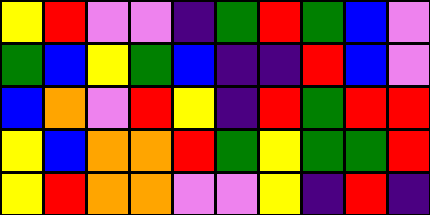[["yellow", "red", "violet", "violet", "indigo", "green", "red", "green", "blue", "violet"], ["green", "blue", "yellow", "green", "blue", "indigo", "indigo", "red", "blue", "violet"], ["blue", "orange", "violet", "red", "yellow", "indigo", "red", "green", "red", "red"], ["yellow", "blue", "orange", "orange", "red", "green", "yellow", "green", "green", "red"], ["yellow", "red", "orange", "orange", "violet", "violet", "yellow", "indigo", "red", "indigo"]]